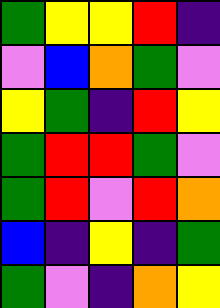[["green", "yellow", "yellow", "red", "indigo"], ["violet", "blue", "orange", "green", "violet"], ["yellow", "green", "indigo", "red", "yellow"], ["green", "red", "red", "green", "violet"], ["green", "red", "violet", "red", "orange"], ["blue", "indigo", "yellow", "indigo", "green"], ["green", "violet", "indigo", "orange", "yellow"]]